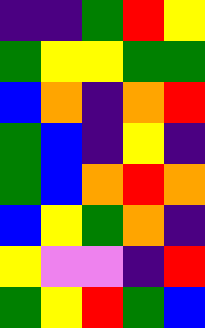[["indigo", "indigo", "green", "red", "yellow"], ["green", "yellow", "yellow", "green", "green"], ["blue", "orange", "indigo", "orange", "red"], ["green", "blue", "indigo", "yellow", "indigo"], ["green", "blue", "orange", "red", "orange"], ["blue", "yellow", "green", "orange", "indigo"], ["yellow", "violet", "violet", "indigo", "red"], ["green", "yellow", "red", "green", "blue"]]